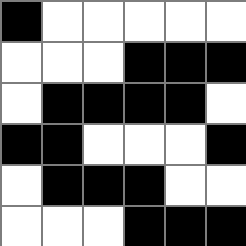[["black", "white", "white", "white", "white", "white"], ["white", "white", "white", "black", "black", "black"], ["white", "black", "black", "black", "black", "white"], ["black", "black", "white", "white", "white", "black"], ["white", "black", "black", "black", "white", "white"], ["white", "white", "white", "black", "black", "black"]]